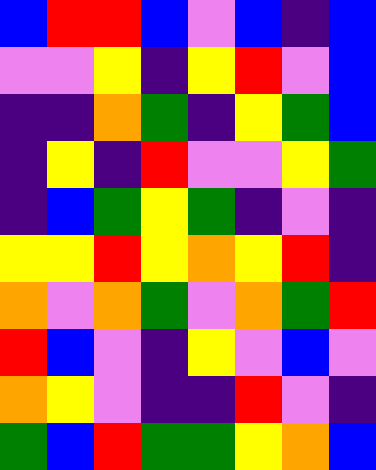[["blue", "red", "red", "blue", "violet", "blue", "indigo", "blue"], ["violet", "violet", "yellow", "indigo", "yellow", "red", "violet", "blue"], ["indigo", "indigo", "orange", "green", "indigo", "yellow", "green", "blue"], ["indigo", "yellow", "indigo", "red", "violet", "violet", "yellow", "green"], ["indigo", "blue", "green", "yellow", "green", "indigo", "violet", "indigo"], ["yellow", "yellow", "red", "yellow", "orange", "yellow", "red", "indigo"], ["orange", "violet", "orange", "green", "violet", "orange", "green", "red"], ["red", "blue", "violet", "indigo", "yellow", "violet", "blue", "violet"], ["orange", "yellow", "violet", "indigo", "indigo", "red", "violet", "indigo"], ["green", "blue", "red", "green", "green", "yellow", "orange", "blue"]]